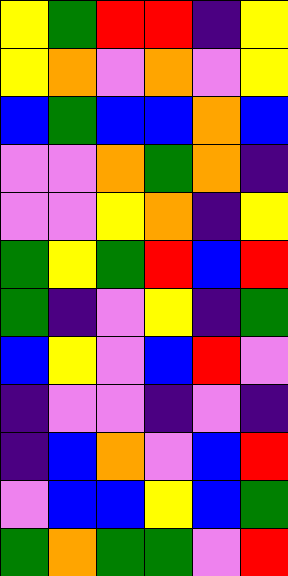[["yellow", "green", "red", "red", "indigo", "yellow"], ["yellow", "orange", "violet", "orange", "violet", "yellow"], ["blue", "green", "blue", "blue", "orange", "blue"], ["violet", "violet", "orange", "green", "orange", "indigo"], ["violet", "violet", "yellow", "orange", "indigo", "yellow"], ["green", "yellow", "green", "red", "blue", "red"], ["green", "indigo", "violet", "yellow", "indigo", "green"], ["blue", "yellow", "violet", "blue", "red", "violet"], ["indigo", "violet", "violet", "indigo", "violet", "indigo"], ["indigo", "blue", "orange", "violet", "blue", "red"], ["violet", "blue", "blue", "yellow", "blue", "green"], ["green", "orange", "green", "green", "violet", "red"]]